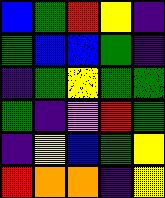[["blue", "green", "red", "yellow", "indigo"], ["green", "blue", "blue", "green", "indigo"], ["indigo", "green", "yellow", "green", "green"], ["green", "indigo", "violet", "red", "green"], ["indigo", "yellow", "blue", "green", "yellow"], ["red", "orange", "orange", "indigo", "yellow"]]